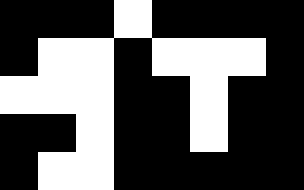[["black", "black", "black", "white", "black", "black", "black", "black"], ["black", "white", "white", "black", "white", "white", "white", "black"], ["white", "white", "white", "black", "black", "white", "black", "black"], ["black", "black", "white", "black", "black", "white", "black", "black"], ["black", "white", "white", "black", "black", "black", "black", "black"]]